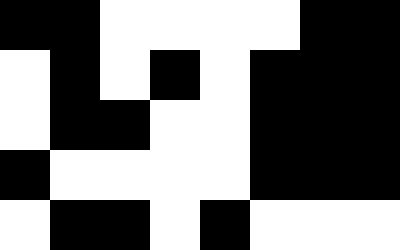[["black", "black", "white", "white", "white", "white", "black", "black"], ["white", "black", "white", "black", "white", "black", "black", "black"], ["white", "black", "black", "white", "white", "black", "black", "black"], ["black", "white", "white", "white", "white", "black", "black", "black"], ["white", "black", "black", "white", "black", "white", "white", "white"]]